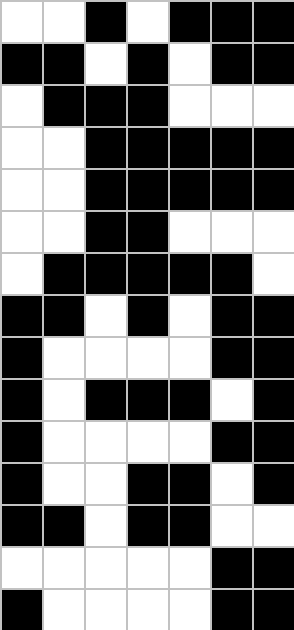[["white", "white", "black", "white", "black", "black", "black"], ["black", "black", "white", "black", "white", "black", "black"], ["white", "black", "black", "black", "white", "white", "white"], ["white", "white", "black", "black", "black", "black", "black"], ["white", "white", "black", "black", "black", "black", "black"], ["white", "white", "black", "black", "white", "white", "white"], ["white", "black", "black", "black", "black", "black", "white"], ["black", "black", "white", "black", "white", "black", "black"], ["black", "white", "white", "white", "white", "black", "black"], ["black", "white", "black", "black", "black", "white", "black"], ["black", "white", "white", "white", "white", "black", "black"], ["black", "white", "white", "black", "black", "white", "black"], ["black", "black", "white", "black", "black", "white", "white"], ["white", "white", "white", "white", "white", "black", "black"], ["black", "white", "white", "white", "white", "black", "black"]]